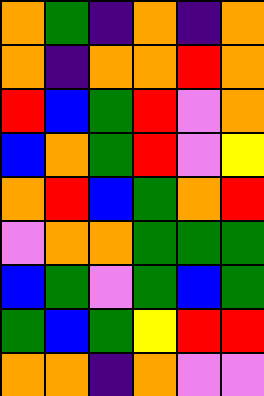[["orange", "green", "indigo", "orange", "indigo", "orange"], ["orange", "indigo", "orange", "orange", "red", "orange"], ["red", "blue", "green", "red", "violet", "orange"], ["blue", "orange", "green", "red", "violet", "yellow"], ["orange", "red", "blue", "green", "orange", "red"], ["violet", "orange", "orange", "green", "green", "green"], ["blue", "green", "violet", "green", "blue", "green"], ["green", "blue", "green", "yellow", "red", "red"], ["orange", "orange", "indigo", "orange", "violet", "violet"]]